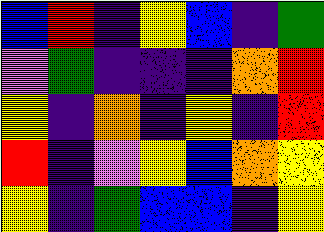[["blue", "red", "indigo", "yellow", "blue", "indigo", "green"], ["violet", "green", "indigo", "indigo", "indigo", "orange", "red"], ["yellow", "indigo", "orange", "indigo", "yellow", "indigo", "red"], ["red", "indigo", "violet", "yellow", "blue", "orange", "yellow"], ["yellow", "indigo", "green", "blue", "blue", "indigo", "yellow"]]